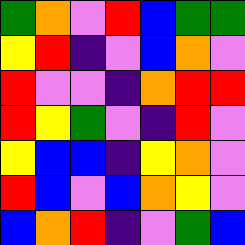[["green", "orange", "violet", "red", "blue", "green", "green"], ["yellow", "red", "indigo", "violet", "blue", "orange", "violet"], ["red", "violet", "violet", "indigo", "orange", "red", "red"], ["red", "yellow", "green", "violet", "indigo", "red", "violet"], ["yellow", "blue", "blue", "indigo", "yellow", "orange", "violet"], ["red", "blue", "violet", "blue", "orange", "yellow", "violet"], ["blue", "orange", "red", "indigo", "violet", "green", "blue"]]